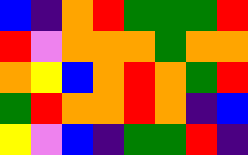[["blue", "indigo", "orange", "red", "green", "green", "green", "red"], ["red", "violet", "orange", "orange", "orange", "green", "orange", "orange"], ["orange", "yellow", "blue", "orange", "red", "orange", "green", "red"], ["green", "red", "orange", "orange", "red", "orange", "indigo", "blue"], ["yellow", "violet", "blue", "indigo", "green", "green", "red", "indigo"]]